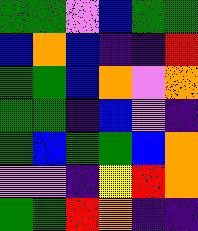[["green", "green", "violet", "blue", "green", "green"], ["blue", "orange", "blue", "indigo", "indigo", "red"], ["green", "green", "blue", "orange", "violet", "orange"], ["green", "green", "indigo", "blue", "violet", "indigo"], ["green", "blue", "green", "green", "blue", "orange"], ["violet", "violet", "indigo", "yellow", "red", "orange"], ["green", "green", "red", "orange", "indigo", "indigo"]]